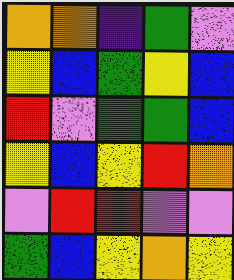[["orange", "orange", "indigo", "green", "violet"], ["yellow", "blue", "green", "yellow", "blue"], ["red", "violet", "green", "green", "blue"], ["yellow", "blue", "yellow", "red", "orange"], ["violet", "red", "red", "violet", "violet"], ["green", "blue", "yellow", "orange", "yellow"]]